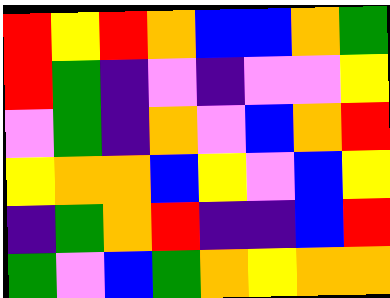[["red", "yellow", "red", "orange", "blue", "blue", "orange", "green"], ["red", "green", "indigo", "violet", "indigo", "violet", "violet", "yellow"], ["violet", "green", "indigo", "orange", "violet", "blue", "orange", "red"], ["yellow", "orange", "orange", "blue", "yellow", "violet", "blue", "yellow"], ["indigo", "green", "orange", "red", "indigo", "indigo", "blue", "red"], ["green", "violet", "blue", "green", "orange", "yellow", "orange", "orange"]]